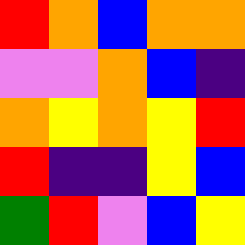[["red", "orange", "blue", "orange", "orange"], ["violet", "violet", "orange", "blue", "indigo"], ["orange", "yellow", "orange", "yellow", "red"], ["red", "indigo", "indigo", "yellow", "blue"], ["green", "red", "violet", "blue", "yellow"]]